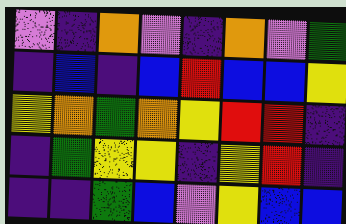[["violet", "indigo", "orange", "violet", "indigo", "orange", "violet", "green"], ["indigo", "blue", "indigo", "blue", "red", "blue", "blue", "yellow"], ["yellow", "orange", "green", "orange", "yellow", "red", "red", "indigo"], ["indigo", "green", "yellow", "yellow", "indigo", "yellow", "red", "indigo"], ["indigo", "indigo", "green", "blue", "violet", "yellow", "blue", "blue"]]